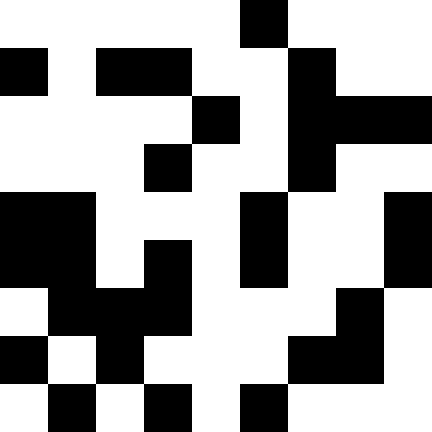[["white", "white", "white", "white", "white", "black", "white", "white", "white"], ["black", "white", "black", "black", "white", "white", "black", "white", "white"], ["white", "white", "white", "white", "black", "white", "black", "black", "black"], ["white", "white", "white", "black", "white", "white", "black", "white", "white"], ["black", "black", "white", "white", "white", "black", "white", "white", "black"], ["black", "black", "white", "black", "white", "black", "white", "white", "black"], ["white", "black", "black", "black", "white", "white", "white", "black", "white"], ["black", "white", "black", "white", "white", "white", "black", "black", "white"], ["white", "black", "white", "black", "white", "black", "white", "white", "white"]]